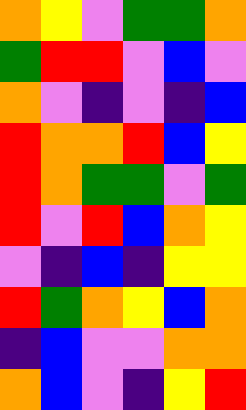[["orange", "yellow", "violet", "green", "green", "orange"], ["green", "red", "red", "violet", "blue", "violet"], ["orange", "violet", "indigo", "violet", "indigo", "blue"], ["red", "orange", "orange", "red", "blue", "yellow"], ["red", "orange", "green", "green", "violet", "green"], ["red", "violet", "red", "blue", "orange", "yellow"], ["violet", "indigo", "blue", "indigo", "yellow", "yellow"], ["red", "green", "orange", "yellow", "blue", "orange"], ["indigo", "blue", "violet", "violet", "orange", "orange"], ["orange", "blue", "violet", "indigo", "yellow", "red"]]